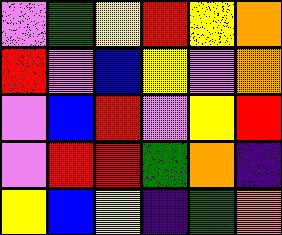[["violet", "green", "yellow", "red", "yellow", "orange"], ["red", "violet", "blue", "yellow", "violet", "orange"], ["violet", "blue", "red", "violet", "yellow", "red"], ["violet", "red", "red", "green", "orange", "indigo"], ["yellow", "blue", "yellow", "indigo", "green", "orange"]]